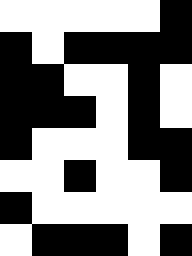[["white", "white", "white", "white", "white", "black"], ["black", "white", "black", "black", "black", "black"], ["black", "black", "white", "white", "black", "white"], ["black", "black", "black", "white", "black", "white"], ["black", "white", "white", "white", "black", "black"], ["white", "white", "black", "white", "white", "black"], ["black", "white", "white", "white", "white", "white"], ["white", "black", "black", "black", "white", "black"]]